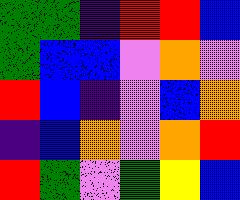[["green", "green", "indigo", "red", "red", "blue"], ["green", "blue", "blue", "violet", "orange", "violet"], ["red", "blue", "indigo", "violet", "blue", "orange"], ["indigo", "blue", "orange", "violet", "orange", "red"], ["red", "green", "violet", "green", "yellow", "blue"]]